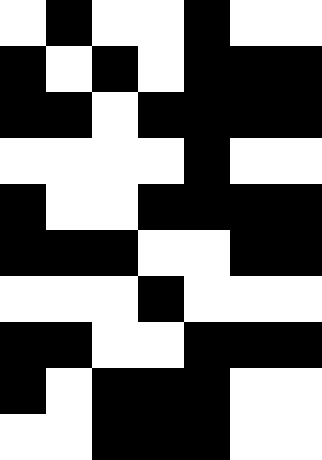[["white", "black", "white", "white", "black", "white", "white"], ["black", "white", "black", "white", "black", "black", "black"], ["black", "black", "white", "black", "black", "black", "black"], ["white", "white", "white", "white", "black", "white", "white"], ["black", "white", "white", "black", "black", "black", "black"], ["black", "black", "black", "white", "white", "black", "black"], ["white", "white", "white", "black", "white", "white", "white"], ["black", "black", "white", "white", "black", "black", "black"], ["black", "white", "black", "black", "black", "white", "white"], ["white", "white", "black", "black", "black", "white", "white"]]